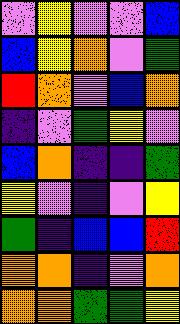[["violet", "yellow", "violet", "violet", "blue"], ["blue", "yellow", "orange", "violet", "green"], ["red", "orange", "violet", "blue", "orange"], ["indigo", "violet", "green", "yellow", "violet"], ["blue", "orange", "indigo", "indigo", "green"], ["yellow", "violet", "indigo", "violet", "yellow"], ["green", "indigo", "blue", "blue", "red"], ["orange", "orange", "indigo", "violet", "orange"], ["orange", "orange", "green", "green", "yellow"]]